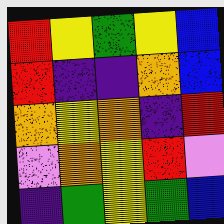[["red", "yellow", "green", "yellow", "blue"], ["red", "indigo", "indigo", "orange", "blue"], ["orange", "yellow", "orange", "indigo", "red"], ["violet", "orange", "yellow", "red", "violet"], ["indigo", "green", "yellow", "green", "blue"]]